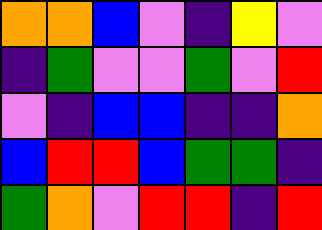[["orange", "orange", "blue", "violet", "indigo", "yellow", "violet"], ["indigo", "green", "violet", "violet", "green", "violet", "red"], ["violet", "indigo", "blue", "blue", "indigo", "indigo", "orange"], ["blue", "red", "red", "blue", "green", "green", "indigo"], ["green", "orange", "violet", "red", "red", "indigo", "red"]]